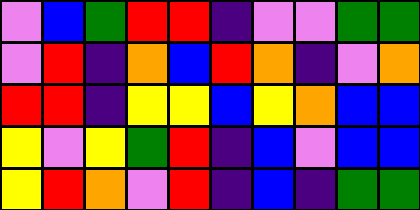[["violet", "blue", "green", "red", "red", "indigo", "violet", "violet", "green", "green"], ["violet", "red", "indigo", "orange", "blue", "red", "orange", "indigo", "violet", "orange"], ["red", "red", "indigo", "yellow", "yellow", "blue", "yellow", "orange", "blue", "blue"], ["yellow", "violet", "yellow", "green", "red", "indigo", "blue", "violet", "blue", "blue"], ["yellow", "red", "orange", "violet", "red", "indigo", "blue", "indigo", "green", "green"]]